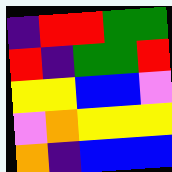[["indigo", "red", "red", "green", "green"], ["red", "indigo", "green", "green", "red"], ["yellow", "yellow", "blue", "blue", "violet"], ["violet", "orange", "yellow", "yellow", "yellow"], ["orange", "indigo", "blue", "blue", "blue"]]